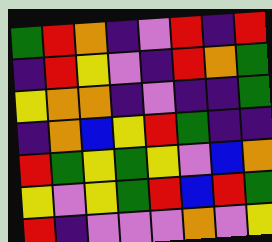[["green", "red", "orange", "indigo", "violet", "red", "indigo", "red"], ["indigo", "red", "yellow", "violet", "indigo", "red", "orange", "green"], ["yellow", "orange", "orange", "indigo", "violet", "indigo", "indigo", "green"], ["indigo", "orange", "blue", "yellow", "red", "green", "indigo", "indigo"], ["red", "green", "yellow", "green", "yellow", "violet", "blue", "orange"], ["yellow", "violet", "yellow", "green", "red", "blue", "red", "green"], ["red", "indigo", "violet", "violet", "violet", "orange", "violet", "yellow"]]